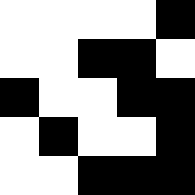[["white", "white", "white", "white", "black"], ["white", "white", "black", "black", "white"], ["black", "white", "white", "black", "black"], ["white", "black", "white", "white", "black"], ["white", "white", "black", "black", "black"]]